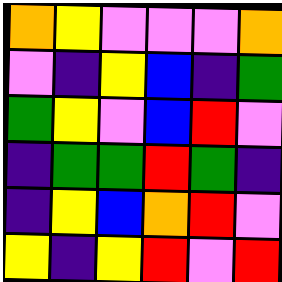[["orange", "yellow", "violet", "violet", "violet", "orange"], ["violet", "indigo", "yellow", "blue", "indigo", "green"], ["green", "yellow", "violet", "blue", "red", "violet"], ["indigo", "green", "green", "red", "green", "indigo"], ["indigo", "yellow", "blue", "orange", "red", "violet"], ["yellow", "indigo", "yellow", "red", "violet", "red"]]